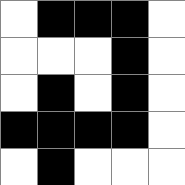[["white", "black", "black", "black", "white"], ["white", "white", "white", "black", "white"], ["white", "black", "white", "black", "white"], ["black", "black", "black", "black", "white"], ["white", "black", "white", "white", "white"]]